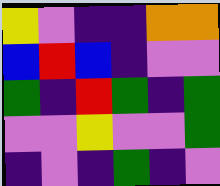[["yellow", "violet", "indigo", "indigo", "orange", "orange"], ["blue", "red", "blue", "indigo", "violet", "violet"], ["green", "indigo", "red", "green", "indigo", "green"], ["violet", "violet", "yellow", "violet", "violet", "green"], ["indigo", "violet", "indigo", "green", "indigo", "violet"]]